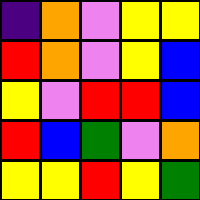[["indigo", "orange", "violet", "yellow", "yellow"], ["red", "orange", "violet", "yellow", "blue"], ["yellow", "violet", "red", "red", "blue"], ["red", "blue", "green", "violet", "orange"], ["yellow", "yellow", "red", "yellow", "green"]]